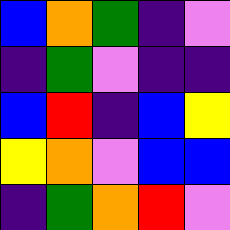[["blue", "orange", "green", "indigo", "violet"], ["indigo", "green", "violet", "indigo", "indigo"], ["blue", "red", "indigo", "blue", "yellow"], ["yellow", "orange", "violet", "blue", "blue"], ["indigo", "green", "orange", "red", "violet"]]